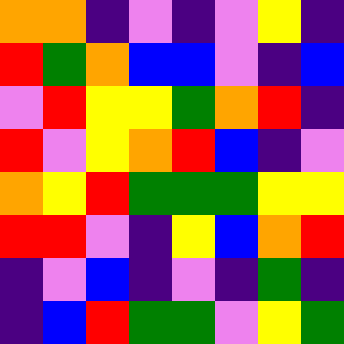[["orange", "orange", "indigo", "violet", "indigo", "violet", "yellow", "indigo"], ["red", "green", "orange", "blue", "blue", "violet", "indigo", "blue"], ["violet", "red", "yellow", "yellow", "green", "orange", "red", "indigo"], ["red", "violet", "yellow", "orange", "red", "blue", "indigo", "violet"], ["orange", "yellow", "red", "green", "green", "green", "yellow", "yellow"], ["red", "red", "violet", "indigo", "yellow", "blue", "orange", "red"], ["indigo", "violet", "blue", "indigo", "violet", "indigo", "green", "indigo"], ["indigo", "blue", "red", "green", "green", "violet", "yellow", "green"]]